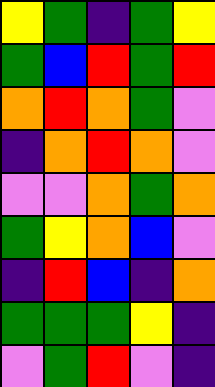[["yellow", "green", "indigo", "green", "yellow"], ["green", "blue", "red", "green", "red"], ["orange", "red", "orange", "green", "violet"], ["indigo", "orange", "red", "orange", "violet"], ["violet", "violet", "orange", "green", "orange"], ["green", "yellow", "orange", "blue", "violet"], ["indigo", "red", "blue", "indigo", "orange"], ["green", "green", "green", "yellow", "indigo"], ["violet", "green", "red", "violet", "indigo"]]